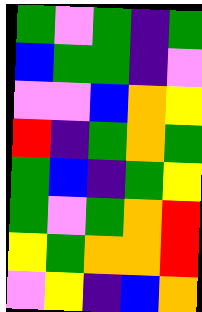[["green", "violet", "green", "indigo", "green"], ["blue", "green", "green", "indigo", "violet"], ["violet", "violet", "blue", "orange", "yellow"], ["red", "indigo", "green", "orange", "green"], ["green", "blue", "indigo", "green", "yellow"], ["green", "violet", "green", "orange", "red"], ["yellow", "green", "orange", "orange", "red"], ["violet", "yellow", "indigo", "blue", "orange"]]